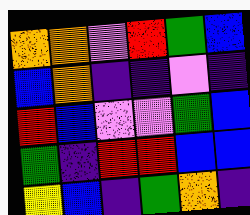[["orange", "orange", "violet", "red", "green", "blue"], ["blue", "orange", "indigo", "indigo", "violet", "indigo"], ["red", "blue", "violet", "violet", "green", "blue"], ["green", "indigo", "red", "red", "blue", "blue"], ["yellow", "blue", "indigo", "green", "orange", "indigo"]]